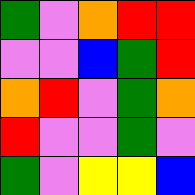[["green", "violet", "orange", "red", "red"], ["violet", "violet", "blue", "green", "red"], ["orange", "red", "violet", "green", "orange"], ["red", "violet", "violet", "green", "violet"], ["green", "violet", "yellow", "yellow", "blue"]]